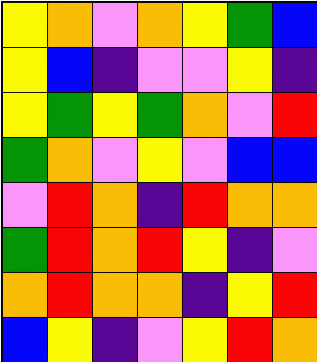[["yellow", "orange", "violet", "orange", "yellow", "green", "blue"], ["yellow", "blue", "indigo", "violet", "violet", "yellow", "indigo"], ["yellow", "green", "yellow", "green", "orange", "violet", "red"], ["green", "orange", "violet", "yellow", "violet", "blue", "blue"], ["violet", "red", "orange", "indigo", "red", "orange", "orange"], ["green", "red", "orange", "red", "yellow", "indigo", "violet"], ["orange", "red", "orange", "orange", "indigo", "yellow", "red"], ["blue", "yellow", "indigo", "violet", "yellow", "red", "orange"]]